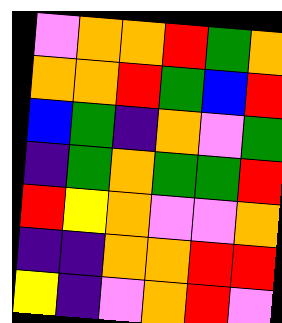[["violet", "orange", "orange", "red", "green", "orange"], ["orange", "orange", "red", "green", "blue", "red"], ["blue", "green", "indigo", "orange", "violet", "green"], ["indigo", "green", "orange", "green", "green", "red"], ["red", "yellow", "orange", "violet", "violet", "orange"], ["indigo", "indigo", "orange", "orange", "red", "red"], ["yellow", "indigo", "violet", "orange", "red", "violet"]]